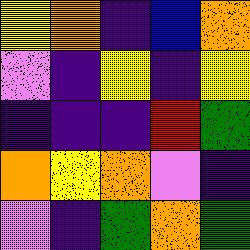[["yellow", "orange", "indigo", "blue", "orange"], ["violet", "indigo", "yellow", "indigo", "yellow"], ["indigo", "indigo", "indigo", "red", "green"], ["orange", "yellow", "orange", "violet", "indigo"], ["violet", "indigo", "green", "orange", "green"]]